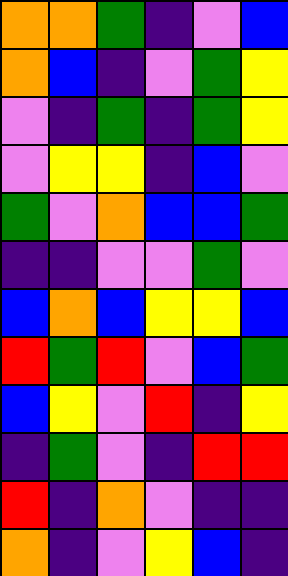[["orange", "orange", "green", "indigo", "violet", "blue"], ["orange", "blue", "indigo", "violet", "green", "yellow"], ["violet", "indigo", "green", "indigo", "green", "yellow"], ["violet", "yellow", "yellow", "indigo", "blue", "violet"], ["green", "violet", "orange", "blue", "blue", "green"], ["indigo", "indigo", "violet", "violet", "green", "violet"], ["blue", "orange", "blue", "yellow", "yellow", "blue"], ["red", "green", "red", "violet", "blue", "green"], ["blue", "yellow", "violet", "red", "indigo", "yellow"], ["indigo", "green", "violet", "indigo", "red", "red"], ["red", "indigo", "orange", "violet", "indigo", "indigo"], ["orange", "indigo", "violet", "yellow", "blue", "indigo"]]